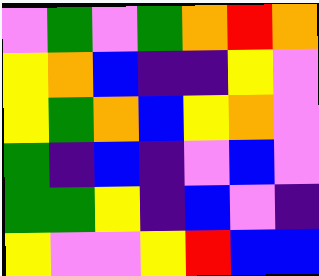[["violet", "green", "violet", "green", "orange", "red", "orange"], ["yellow", "orange", "blue", "indigo", "indigo", "yellow", "violet"], ["yellow", "green", "orange", "blue", "yellow", "orange", "violet"], ["green", "indigo", "blue", "indigo", "violet", "blue", "violet"], ["green", "green", "yellow", "indigo", "blue", "violet", "indigo"], ["yellow", "violet", "violet", "yellow", "red", "blue", "blue"]]